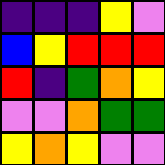[["indigo", "indigo", "indigo", "yellow", "violet"], ["blue", "yellow", "red", "red", "red"], ["red", "indigo", "green", "orange", "yellow"], ["violet", "violet", "orange", "green", "green"], ["yellow", "orange", "yellow", "violet", "violet"]]